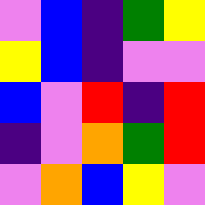[["violet", "blue", "indigo", "green", "yellow"], ["yellow", "blue", "indigo", "violet", "violet"], ["blue", "violet", "red", "indigo", "red"], ["indigo", "violet", "orange", "green", "red"], ["violet", "orange", "blue", "yellow", "violet"]]